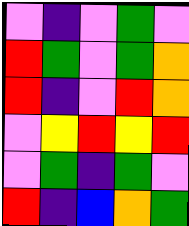[["violet", "indigo", "violet", "green", "violet"], ["red", "green", "violet", "green", "orange"], ["red", "indigo", "violet", "red", "orange"], ["violet", "yellow", "red", "yellow", "red"], ["violet", "green", "indigo", "green", "violet"], ["red", "indigo", "blue", "orange", "green"]]